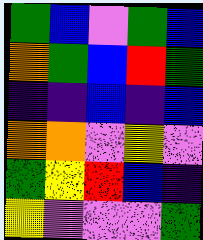[["green", "blue", "violet", "green", "blue"], ["orange", "green", "blue", "red", "green"], ["indigo", "indigo", "blue", "indigo", "blue"], ["orange", "orange", "violet", "yellow", "violet"], ["green", "yellow", "red", "blue", "indigo"], ["yellow", "violet", "violet", "violet", "green"]]